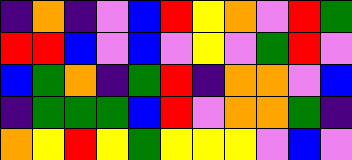[["indigo", "orange", "indigo", "violet", "blue", "red", "yellow", "orange", "violet", "red", "green"], ["red", "red", "blue", "violet", "blue", "violet", "yellow", "violet", "green", "red", "violet"], ["blue", "green", "orange", "indigo", "green", "red", "indigo", "orange", "orange", "violet", "blue"], ["indigo", "green", "green", "green", "blue", "red", "violet", "orange", "orange", "green", "indigo"], ["orange", "yellow", "red", "yellow", "green", "yellow", "yellow", "yellow", "violet", "blue", "violet"]]